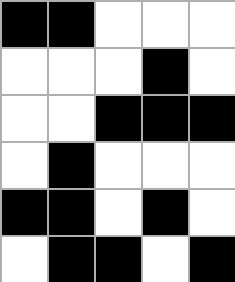[["black", "black", "white", "white", "white"], ["white", "white", "white", "black", "white"], ["white", "white", "black", "black", "black"], ["white", "black", "white", "white", "white"], ["black", "black", "white", "black", "white"], ["white", "black", "black", "white", "black"]]